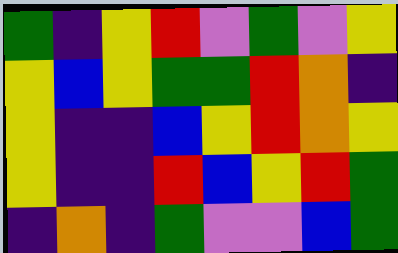[["green", "indigo", "yellow", "red", "violet", "green", "violet", "yellow"], ["yellow", "blue", "yellow", "green", "green", "red", "orange", "indigo"], ["yellow", "indigo", "indigo", "blue", "yellow", "red", "orange", "yellow"], ["yellow", "indigo", "indigo", "red", "blue", "yellow", "red", "green"], ["indigo", "orange", "indigo", "green", "violet", "violet", "blue", "green"]]